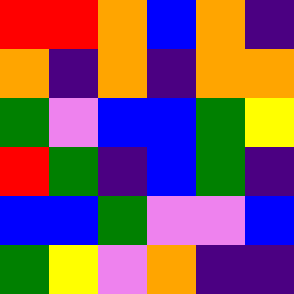[["red", "red", "orange", "blue", "orange", "indigo"], ["orange", "indigo", "orange", "indigo", "orange", "orange"], ["green", "violet", "blue", "blue", "green", "yellow"], ["red", "green", "indigo", "blue", "green", "indigo"], ["blue", "blue", "green", "violet", "violet", "blue"], ["green", "yellow", "violet", "orange", "indigo", "indigo"]]